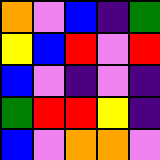[["orange", "violet", "blue", "indigo", "green"], ["yellow", "blue", "red", "violet", "red"], ["blue", "violet", "indigo", "violet", "indigo"], ["green", "red", "red", "yellow", "indigo"], ["blue", "violet", "orange", "orange", "violet"]]